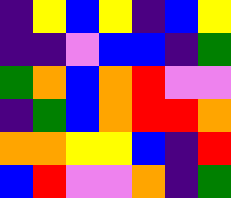[["indigo", "yellow", "blue", "yellow", "indigo", "blue", "yellow"], ["indigo", "indigo", "violet", "blue", "blue", "indigo", "green"], ["green", "orange", "blue", "orange", "red", "violet", "violet"], ["indigo", "green", "blue", "orange", "red", "red", "orange"], ["orange", "orange", "yellow", "yellow", "blue", "indigo", "red"], ["blue", "red", "violet", "violet", "orange", "indigo", "green"]]